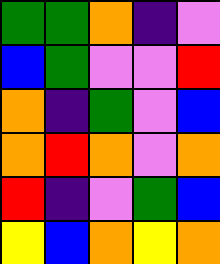[["green", "green", "orange", "indigo", "violet"], ["blue", "green", "violet", "violet", "red"], ["orange", "indigo", "green", "violet", "blue"], ["orange", "red", "orange", "violet", "orange"], ["red", "indigo", "violet", "green", "blue"], ["yellow", "blue", "orange", "yellow", "orange"]]